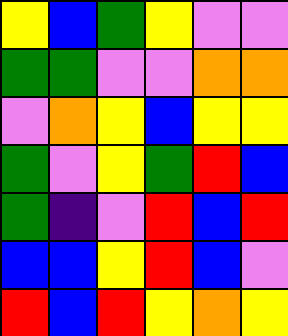[["yellow", "blue", "green", "yellow", "violet", "violet"], ["green", "green", "violet", "violet", "orange", "orange"], ["violet", "orange", "yellow", "blue", "yellow", "yellow"], ["green", "violet", "yellow", "green", "red", "blue"], ["green", "indigo", "violet", "red", "blue", "red"], ["blue", "blue", "yellow", "red", "blue", "violet"], ["red", "blue", "red", "yellow", "orange", "yellow"]]